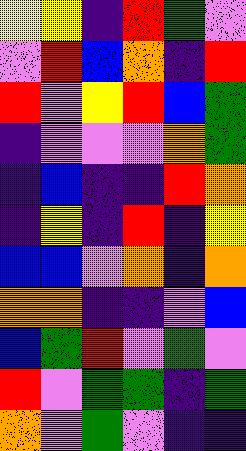[["yellow", "yellow", "indigo", "red", "green", "violet"], ["violet", "red", "blue", "orange", "indigo", "red"], ["red", "violet", "yellow", "red", "blue", "green"], ["indigo", "violet", "violet", "violet", "orange", "green"], ["indigo", "blue", "indigo", "indigo", "red", "orange"], ["indigo", "yellow", "indigo", "red", "indigo", "yellow"], ["blue", "blue", "violet", "orange", "indigo", "orange"], ["orange", "orange", "indigo", "indigo", "violet", "blue"], ["blue", "green", "red", "violet", "green", "violet"], ["red", "violet", "green", "green", "indigo", "green"], ["orange", "violet", "green", "violet", "indigo", "indigo"]]